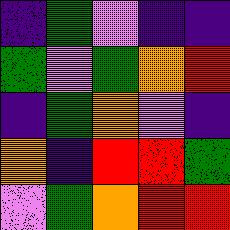[["indigo", "green", "violet", "indigo", "indigo"], ["green", "violet", "green", "orange", "red"], ["indigo", "green", "orange", "violet", "indigo"], ["orange", "indigo", "red", "red", "green"], ["violet", "green", "orange", "red", "red"]]